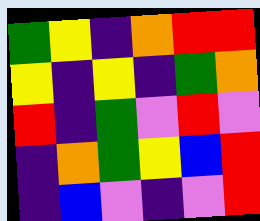[["green", "yellow", "indigo", "orange", "red", "red"], ["yellow", "indigo", "yellow", "indigo", "green", "orange"], ["red", "indigo", "green", "violet", "red", "violet"], ["indigo", "orange", "green", "yellow", "blue", "red"], ["indigo", "blue", "violet", "indigo", "violet", "red"]]